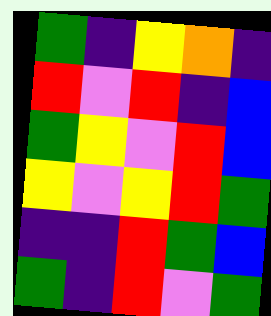[["green", "indigo", "yellow", "orange", "indigo"], ["red", "violet", "red", "indigo", "blue"], ["green", "yellow", "violet", "red", "blue"], ["yellow", "violet", "yellow", "red", "green"], ["indigo", "indigo", "red", "green", "blue"], ["green", "indigo", "red", "violet", "green"]]